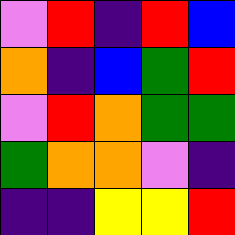[["violet", "red", "indigo", "red", "blue"], ["orange", "indigo", "blue", "green", "red"], ["violet", "red", "orange", "green", "green"], ["green", "orange", "orange", "violet", "indigo"], ["indigo", "indigo", "yellow", "yellow", "red"]]